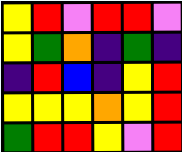[["yellow", "red", "violet", "red", "red", "violet"], ["yellow", "green", "orange", "indigo", "green", "indigo"], ["indigo", "red", "blue", "indigo", "yellow", "red"], ["yellow", "yellow", "yellow", "orange", "yellow", "red"], ["green", "red", "red", "yellow", "violet", "red"]]